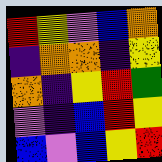[["red", "yellow", "violet", "blue", "orange"], ["indigo", "orange", "orange", "indigo", "yellow"], ["orange", "indigo", "yellow", "red", "green"], ["violet", "indigo", "blue", "red", "yellow"], ["blue", "violet", "blue", "yellow", "red"]]